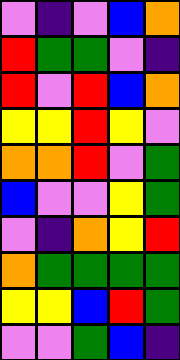[["violet", "indigo", "violet", "blue", "orange"], ["red", "green", "green", "violet", "indigo"], ["red", "violet", "red", "blue", "orange"], ["yellow", "yellow", "red", "yellow", "violet"], ["orange", "orange", "red", "violet", "green"], ["blue", "violet", "violet", "yellow", "green"], ["violet", "indigo", "orange", "yellow", "red"], ["orange", "green", "green", "green", "green"], ["yellow", "yellow", "blue", "red", "green"], ["violet", "violet", "green", "blue", "indigo"]]